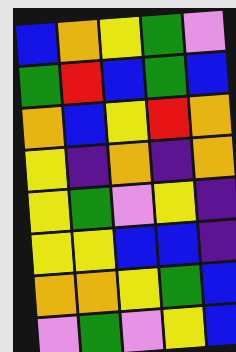[["blue", "orange", "yellow", "green", "violet"], ["green", "red", "blue", "green", "blue"], ["orange", "blue", "yellow", "red", "orange"], ["yellow", "indigo", "orange", "indigo", "orange"], ["yellow", "green", "violet", "yellow", "indigo"], ["yellow", "yellow", "blue", "blue", "indigo"], ["orange", "orange", "yellow", "green", "blue"], ["violet", "green", "violet", "yellow", "blue"]]